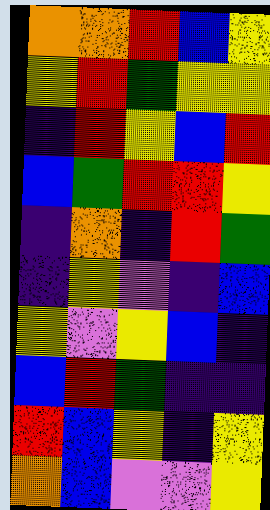[["orange", "orange", "red", "blue", "yellow"], ["yellow", "red", "green", "yellow", "yellow"], ["indigo", "red", "yellow", "blue", "red"], ["blue", "green", "red", "red", "yellow"], ["indigo", "orange", "indigo", "red", "green"], ["indigo", "yellow", "violet", "indigo", "blue"], ["yellow", "violet", "yellow", "blue", "indigo"], ["blue", "red", "green", "indigo", "indigo"], ["red", "blue", "yellow", "indigo", "yellow"], ["orange", "blue", "violet", "violet", "yellow"]]